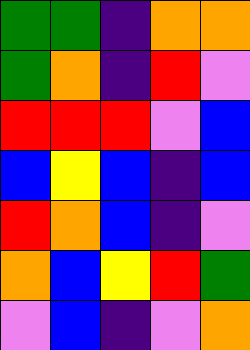[["green", "green", "indigo", "orange", "orange"], ["green", "orange", "indigo", "red", "violet"], ["red", "red", "red", "violet", "blue"], ["blue", "yellow", "blue", "indigo", "blue"], ["red", "orange", "blue", "indigo", "violet"], ["orange", "blue", "yellow", "red", "green"], ["violet", "blue", "indigo", "violet", "orange"]]